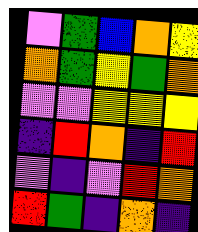[["violet", "green", "blue", "orange", "yellow"], ["orange", "green", "yellow", "green", "orange"], ["violet", "violet", "yellow", "yellow", "yellow"], ["indigo", "red", "orange", "indigo", "red"], ["violet", "indigo", "violet", "red", "orange"], ["red", "green", "indigo", "orange", "indigo"]]